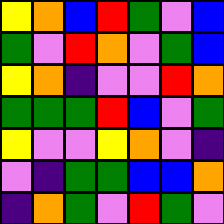[["yellow", "orange", "blue", "red", "green", "violet", "blue"], ["green", "violet", "red", "orange", "violet", "green", "blue"], ["yellow", "orange", "indigo", "violet", "violet", "red", "orange"], ["green", "green", "green", "red", "blue", "violet", "green"], ["yellow", "violet", "violet", "yellow", "orange", "violet", "indigo"], ["violet", "indigo", "green", "green", "blue", "blue", "orange"], ["indigo", "orange", "green", "violet", "red", "green", "violet"]]